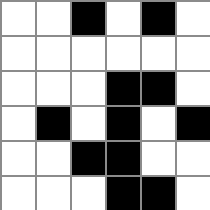[["white", "white", "black", "white", "black", "white"], ["white", "white", "white", "white", "white", "white"], ["white", "white", "white", "black", "black", "white"], ["white", "black", "white", "black", "white", "black"], ["white", "white", "black", "black", "white", "white"], ["white", "white", "white", "black", "black", "white"]]